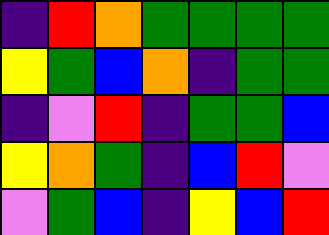[["indigo", "red", "orange", "green", "green", "green", "green"], ["yellow", "green", "blue", "orange", "indigo", "green", "green"], ["indigo", "violet", "red", "indigo", "green", "green", "blue"], ["yellow", "orange", "green", "indigo", "blue", "red", "violet"], ["violet", "green", "blue", "indigo", "yellow", "blue", "red"]]